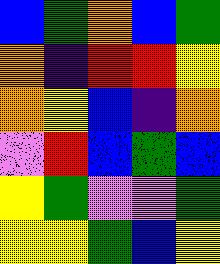[["blue", "green", "orange", "blue", "green"], ["orange", "indigo", "red", "red", "yellow"], ["orange", "yellow", "blue", "indigo", "orange"], ["violet", "red", "blue", "green", "blue"], ["yellow", "green", "violet", "violet", "green"], ["yellow", "yellow", "green", "blue", "yellow"]]